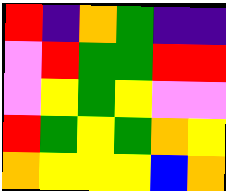[["red", "indigo", "orange", "green", "indigo", "indigo"], ["violet", "red", "green", "green", "red", "red"], ["violet", "yellow", "green", "yellow", "violet", "violet"], ["red", "green", "yellow", "green", "orange", "yellow"], ["orange", "yellow", "yellow", "yellow", "blue", "orange"]]